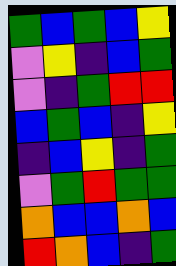[["green", "blue", "green", "blue", "yellow"], ["violet", "yellow", "indigo", "blue", "green"], ["violet", "indigo", "green", "red", "red"], ["blue", "green", "blue", "indigo", "yellow"], ["indigo", "blue", "yellow", "indigo", "green"], ["violet", "green", "red", "green", "green"], ["orange", "blue", "blue", "orange", "blue"], ["red", "orange", "blue", "indigo", "green"]]